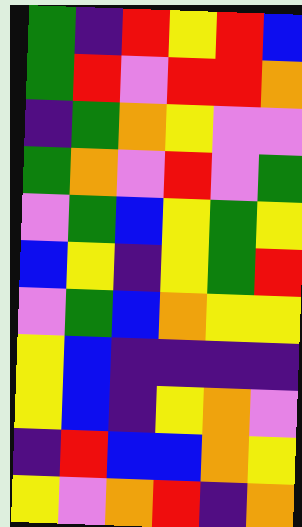[["green", "indigo", "red", "yellow", "red", "blue"], ["green", "red", "violet", "red", "red", "orange"], ["indigo", "green", "orange", "yellow", "violet", "violet"], ["green", "orange", "violet", "red", "violet", "green"], ["violet", "green", "blue", "yellow", "green", "yellow"], ["blue", "yellow", "indigo", "yellow", "green", "red"], ["violet", "green", "blue", "orange", "yellow", "yellow"], ["yellow", "blue", "indigo", "indigo", "indigo", "indigo"], ["yellow", "blue", "indigo", "yellow", "orange", "violet"], ["indigo", "red", "blue", "blue", "orange", "yellow"], ["yellow", "violet", "orange", "red", "indigo", "orange"]]